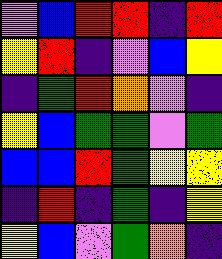[["violet", "blue", "red", "red", "indigo", "red"], ["yellow", "red", "indigo", "violet", "blue", "yellow"], ["indigo", "green", "red", "orange", "violet", "indigo"], ["yellow", "blue", "green", "green", "violet", "green"], ["blue", "blue", "red", "green", "yellow", "yellow"], ["indigo", "red", "indigo", "green", "indigo", "yellow"], ["yellow", "blue", "violet", "green", "orange", "indigo"]]